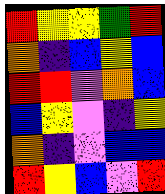[["red", "yellow", "yellow", "green", "red"], ["orange", "indigo", "blue", "yellow", "blue"], ["red", "red", "violet", "orange", "blue"], ["blue", "yellow", "violet", "indigo", "yellow"], ["orange", "indigo", "violet", "blue", "blue"], ["red", "yellow", "blue", "violet", "red"]]